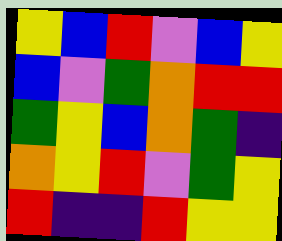[["yellow", "blue", "red", "violet", "blue", "yellow"], ["blue", "violet", "green", "orange", "red", "red"], ["green", "yellow", "blue", "orange", "green", "indigo"], ["orange", "yellow", "red", "violet", "green", "yellow"], ["red", "indigo", "indigo", "red", "yellow", "yellow"]]